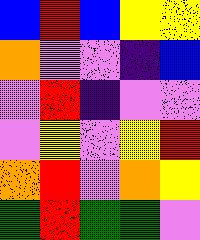[["blue", "red", "blue", "yellow", "yellow"], ["orange", "violet", "violet", "indigo", "blue"], ["violet", "red", "indigo", "violet", "violet"], ["violet", "yellow", "violet", "yellow", "red"], ["orange", "red", "violet", "orange", "yellow"], ["green", "red", "green", "green", "violet"]]